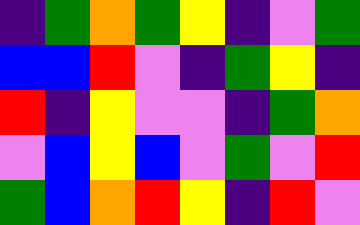[["indigo", "green", "orange", "green", "yellow", "indigo", "violet", "green"], ["blue", "blue", "red", "violet", "indigo", "green", "yellow", "indigo"], ["red", "indigo", "yellow", "violet", "violet", "indigo", "green", "orange"], ["violet", "blue", "yellow", "blue", "violet", "green", "violet", "red"], ["green", "blue", "orange", "red", "yellow", "indigo", "red", "violet"]]